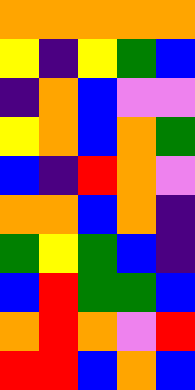[["orange", "orange", "orange", "orange", "orange"], ["yellow", "indigo", "yellow", "green", "blue"], ["indigo", "orange", "blue", "violet", "violet"], ["yellow", "orange", "blue", "orange", "green"], ["blue", "indigo", "red", "orange", "violet"], ["orange", "orange", "blue", "orange", "indigo"], ["green", "yellow", "green", "blue", "indigo"], ["blue", "red", "green", "green", "blue"], ["orange", "red", "orange", "violet", "red"], ["red", "red", "blue", "orange", "blue"]]